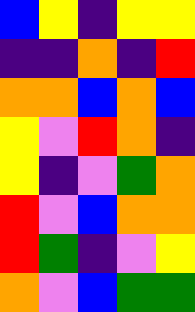[["blue", "yellow", "indigo", "yellow", "yellow"], ["indigo", "indigo", "orange", "indigo", "red"], ["orange", "orange", "blue", "orange", "blue"], ["yellow", "violet", "red", "orange", "indigo"], ["yellow", "indigo", "violet", "green", "orange"], ["red", "violet", "blue", "orange", "orange"], ["red", "green", "indigo", "violet", "yellow"], ["orange", "violet", "blue", "green", "green"]]